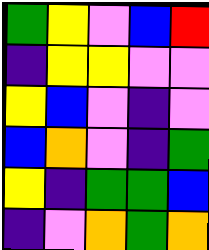[["green", "yellow", "violet", "blue", "red"], ["indigo", "yellow", "yellow", "violet", "violet"], ["yellow", "blue", "violet", "indigo", "violet"], ["blue", "orange", "violet", "indigo", "green"], ["yellow", "indigo", "green", "green", "blue"], ["indigo", "violet", "orange", "green", "orange"]]